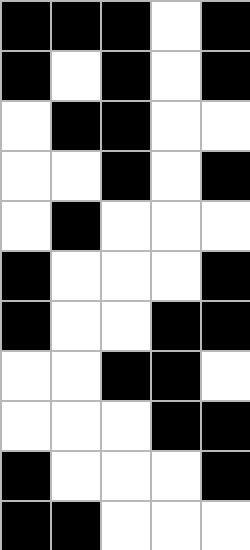[["black", "black", "black", "white", "black"], ["black", "white", "black", "white", "black"], ["white", "black", "black", "white", "white"], ["white", "white", "black", "white", "black"], ["white", "black", "white", "white", "white"], ["black", "white", "white", "white", "black"], ["black", "white", "white", "black", "black"], ["white", "white", "black", "black", "white"], ["white", "white", "white", "black", "black"], ["black", "white", "white", "white", "black"], ["black", "black", "white", "white", "white"]]